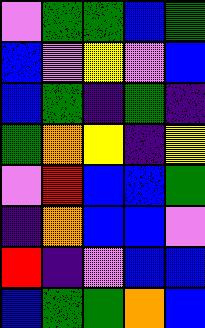[["violet", "green", "green", "blue", "green"], ["blue", "violet", "yellow", "violet", "blue"], ["blue", "green", "indigo", "green", "indigo"], ["green", "orange", "yellow", "indigo", "yellow"], ["violet", "red", "blue", "blue", "green"], ["indigo", "orange", "blue", "blue", "violet"], ["red", "indigo", "violet", "blue", "blue"], ["blue", "green", "green", "orange", "blue"]]